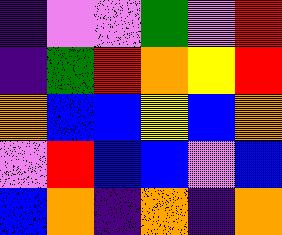[["indigo", "violet", "violet", "green", "violet", "red"], ["indigo", "green", "red", "orange", "yellow", "red"], ["orange", "blue", "blue", "yellow", "blue", "orange"], ["violet", "red", "blue", "blue", "violet", "blue"], ["blue", "orange", "indigo", "orange", "indigo", "orange"]]